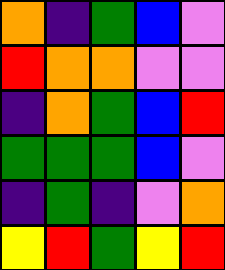[["orange", "indigo", "green", "blue", "violet"], ["red", "orange", "orange", "violet", "violet"], ["indigo", "orange", "green", "blue", "red"], ["green", "green", "green", "blue", "violet"], ["indigo", "green", "indigo", "violet", "orange"], ["yellow", "red", "green", "yellow", "red"]]